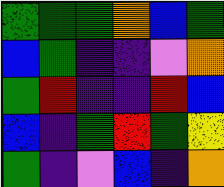[["green", "green", "green", "orange", "blue", "green"], ["blue", "green", "indigo", "indigo", "violet", "orange"], ["green", "red", "indigo", "indigo", "red", "blue"], ["blue", "indigo", "green", "red", "green", "yellow"], ["green", "indigo", "violet", "blue", "indigo", "orange"]]